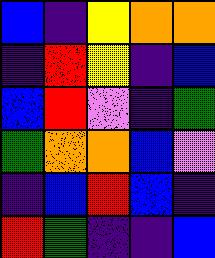[["blue", "indigo", "yellow", "orange", "orange"], ["indigo", "red", "yellow", "indigo", "blue"], ["blue", "red", "violet", "indigo", "green"], ["green", "orange", "orange", "blue", "violet"], ["indigo", "blue", "red", "blue", "indigo"], ["red", "green", "indigo", "indigo", "blue"]]